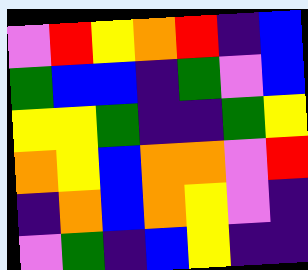[["violet", "red", "yellow", "orange", "red", "indigo", "blue"], ["green", "blue", "blue", "indigo", "green", "violet", "blue"], ["yellow", "yellow", "green", "indigo", "indigo", "green", "yellow"], ["orange", "yellow", "blue", "orange", "orange", "violet", "red"], ["indigo", "orange", "blue", "orange", "yellow", "violet", "indigo"], ["violet", "green", "indigo", "blue", "yellow", "indigo", "indigo"]]